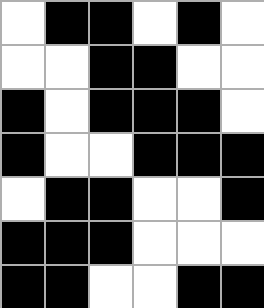[["white", "black", "black", "white", "black", "white"], ["white", "white", "black", "black", "white", "white"], ["black", "white", "black", "black", "black", "white"], ["black", "white", "white", "black", "black", "black"], ["white", "black", "black", "white", "white", "black"], ["black", "black", "black", "white", "white", "white"], ["black", "black", "white", "white", "black", "black"]]